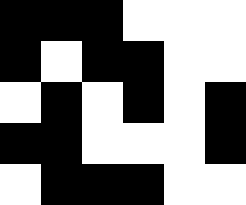[["black", "black", "black", "white", "white", "white"], ["black", "white", "black", "black", "white", "white"], ["white", "black", "white", "black", "white", "black"], ["black", "black", "white", "white", "white", "black"], ["white", "black", "black", "black", "white", "white"]]